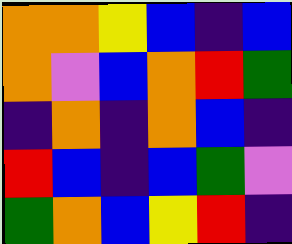[["orange", "orange", "yellow", "blue", "indigo", "blue"], ["orange", "violet", "blue", "orange", "red", "green"], ["indigo", "orange", "indigo", "orange", "blue", "indigo"], ["red", "blue", "indigo", "blue", "green", "violet"], ["green", "orange", "blue", "yellow", "red", "indigo"]]